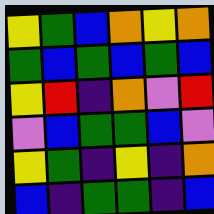[["yellow", "green", "blue", "orange", "yellow", "orange"], ["green", "blue", "green", "blue", "green", "blue"], ["yellow", "red", "indigo", "orange", "violet", "red"], ["violet", "blue", "green", "green", "blue", "violet"], ["yellow", "green", "indigo", "yellow", "indigo", "orange"], ["blue", "indigo", "green", "green", "indigo", "blue"]]